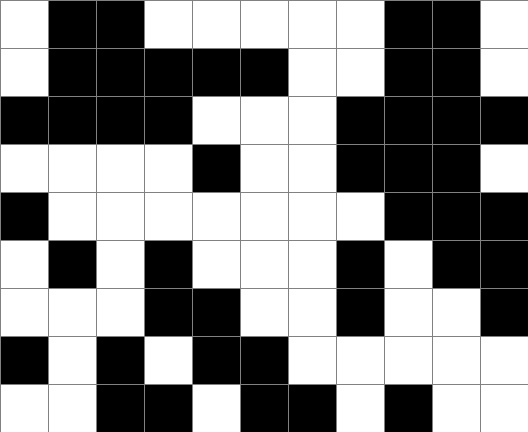[["white", "black", "black", "white", "white", "white", "white", "white", "black", "black", "white"], ["white", "black", "black", "black", "black", "black", "white", "white", "black", "black", "white"], ["black", "black", "black", "black", "white", "white", "white", "black", "black", "black", "black"], ["white", "white", "white", "white", "black", "white", "white", "black", "black", "black", "white"], ["black", "white", "white", "white", "white", "white", "white", "white", "black", "black", "black"], ["white", "black", "white", "black", "white", "white", "white", "black", "white", "black", "black"], ["white", "white", "white", "black", "black", "white", "white", "black", "white", "white", "black"], ["black", "white", "black", "white", "black", "black", "white", "white", "white", "white", "white"], ["white", "white", "black", "black", "white", "black", "black", "white", "black", "white", "white"]]